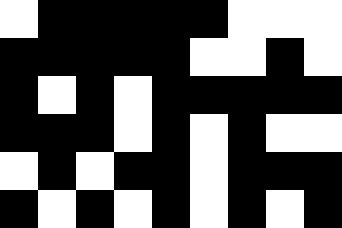[["white", "black", "black", "black", "black", "black", "white", "white", "white"], ["black", "black", "black", "black", "black", "white", "white", "black", "white"], ["black", "white", "black", "white", "black", "black", "black", "black", "black"], ["black", "black", "black", "white", "black", "white", "black", "white", "white"], ["white", "black", "white", "black", "black", "white", "black", "black", "black"], ["black", "white", "black", "white", "black", "white", "black", "white", "black"]]